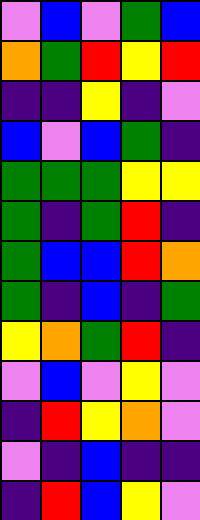[["violet", "blue", "violet", "green", "blue"], ["orange", "green", "red", "yellow", "red"], ["indigo", "indigo", "yellow", "indigo", "violet"], ["blue", "violet", "blue", "green", "indigo"], ["green", "green", "green", "yellow", "yellow"], ["green", "indigo", "green", "red", "indigo"], ["green", "blue", "blue", "red", "orange"], ["green", "indigo", "blue", "indigo", "green"], ["yellow", "orange", "green", "red", "indigo"], ["violet", "blue", "violet", "yellow", "violet"], ["indigo", "red", "yellow", "orange", "violet"], ["violet", "indigo", "blue", "indigo", "indigo"], ["indigo", "red", "blue", "yellow", "violet"]]